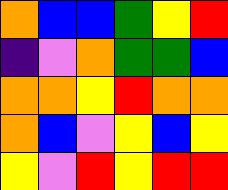[["orange", "blue", "blue", "green", "yellow", "red"], ["indigo", "violet", "orange", "green", "green", "blue"], ["orange", "orange", "yellow", "red", "orange", "orange"], ["orange", "blue", "violet", "yellow", "blue", "yellow"], ["yellow", "violet", "red", "yellow", "red", "red"]]